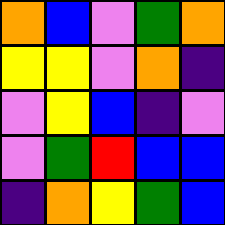[["orange", "blue", "violet", "green", "orange"], ["yellow", "yellow", "violet", "orange", "indigo"], ["violet", "yellow", "blue", "indigo", "violet"], ["violet", "green", "red", "blue", "blue"], ["indigo", "orange", "yellow", "green", "blue"]]